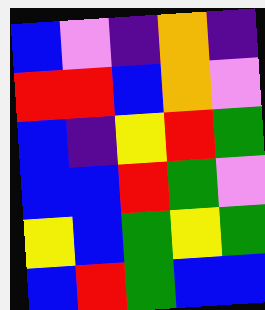[["blue", "violet", "indigo", "orange", "indigo"], ["red", "red", "blue", "orange", "violet"], ["blue", "indigo", "yellow", "red", "green"], ["blue", "blue", "red", "green", "violet"], ["yellow", "blue", "green", "yellow", "green"], ["blue", "red", "green", "blue", "blue"]]